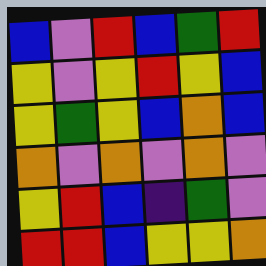[["blue", "violet", "red", "blue", "green", "red"], ["yellow", "violet", "yellow", "red", "yellow", "blue"], ["yellow", "green", "yellow", "blue", "orange", "blue"], ["orange", "violet", "orange", "violet", "orange", "violet"], ["yellow", "red", "blue", "indigo", "green", "violet"], ["red", "red", "blue", "yellow", "yellow", "orange"]]